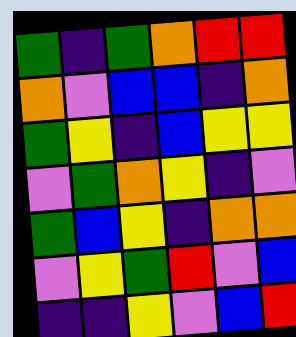[["green", "indigo", "green", "orange", "red", "red"], ["orange", "violet", "blue", "blue", "indigo", "orange"], ["green", "yellow", "indigo", "blue", "yellow", "yellow"], ["violet", "green", "orange", "yellow", "indigo", "violet"], ["green", "blue", "yellow", "indigo", "orange", "orange"], ["violet", "yellow", "green", "red", "violet", "blue"], ["indigo", "indigo", "yellow", "violet", "blue", "red"]]